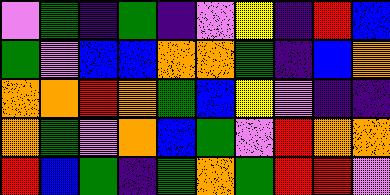[["violet", "green", "indigo", "green", "indigo", "violet", "yellow", "indigo", "red", "blue"], ["green", "violet", "blue", "blue", "orange", "orange", "green", "indigo", "blue", "orange"], ["orange", "orange", "red", "orange", "green", "blue", "yellow", "violet", "indigo", "indigo"], ["orange", "green", "violet", "orange", "blue", "green", "violet", "red", "orange", "orange"], ["red", "blue", "green", "indigo", "green", "orange", "green", "red", "red", "violet"]]